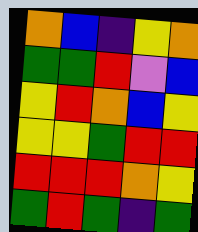[["orange", "blue", "indigo", "yellow", "orange"], ["green", "green", "red", "violet", "blue"], ["yellow", "red", "orange", "blue", "yellow"], ["yellow", "yellow", "green", "red", "red"], ["red", "red", "red", "orange", "yellow"], ["green", "red", "green", "indigo", "green"]]